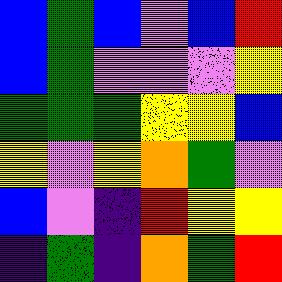[["blue", "green", "blue", "violet", "blue", "red"], ["blue", "green", "violet", "violet", "violet", "yellow"], ["green", "green", "green", "yellow", "yellow", "blue"], ["yellow", "violet", "yellow", "orange", "green", "violet"], ["blue", "violet", "indigo", "red", "yellow", "yellow"], ["indigo", "green", "indigo", "orange", "green", "red"]]